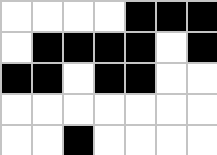[["white", "white", "white", "white", "black", "black", "black"], ["white", "black", "black", "black", "black", "white", "black"], ["black", "black", "white", "black", "black", "white", "white"], ["white", "white", "white", "white", "white", "white", "white"], ["white", "white", "black", "white", "white", "white", "white"]]